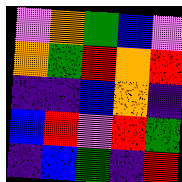[["violet", "orange", "green", "blue", "violet"], ["orange", "green", "red", "orange", "red"], ["indigo", "indigo", "blue", "orange", "indigo"], ["blue", "red", "violet", "red", "green"], ["indigo", "blue", "green", "indigo", "red"]]